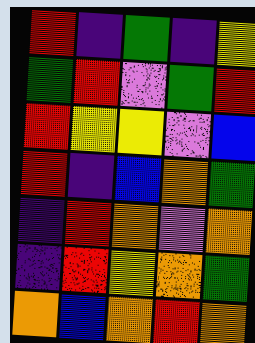[["red", "indigo", "green", "indigo", "yellow"], ["green", "red", "violet", "green", "red"], ["red", "yellow", "yellow", "violet", "blue"], ["red", "indigo", "blue", "orange", "green"], ["indigo", "red", "orange", "violet", "orange"], ["indigo", "red", "yellow", "orange", "green"], ["orange", "blue", "orange", "red", "orange"]]